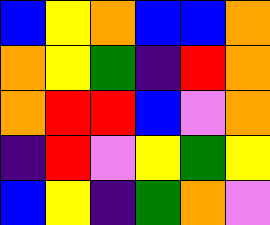[["blue", "yellow", "orange", "blue", "blue", "orange"], ["orange", "yellow", "green", "indigo", "red", "orange"], ["orange", "red", "red", "blue", "violet", "orange"], ["indigo", "red", "violet", "yellow", "green", "yellow"], ["blue", "yellow", "indigo", "green", "orange", "violet"]]